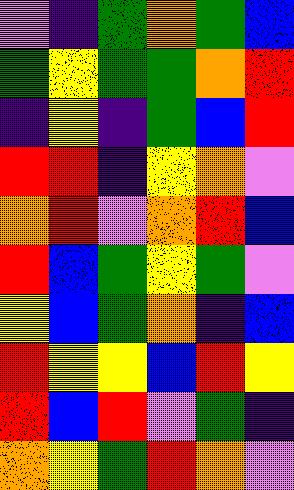[["violet", "indigo", "green", "orange", "green", "blue"], ["green", "yellow", "green", "green", "orange", "red"], ["indigo", "yellow", "indigo", "green", "blue", "red"], ["red", "red", "indigo", "yellow", "orange", "violet"], ["orange", "red", "violet", "orange", "red", "blue"], ["red", "blue", "green", "yellow", "green", "violet"], ["yellow", "blue", "green", "orange", "indigo", "blue"], ["red", "yellow", "yellow", "blue", "red", "yellow"], ["red", "blue", "red", "violet", "green", "indigo"], ["orange", "yellow", "green", "red", "orange", "violet"]]